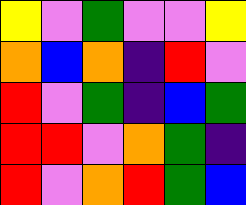[["yellow", "violet", "green", "violet", "violet", "yellow"], ["orange", "blue", "orange", "indigo", "red", "violet"], ["red", "violet", "green", "indigo", "blue", "green"], ["red", "red", "violet", "orange", "green", "indigo"], ["red", "violet", "orange", "red", "green", "blue"]]